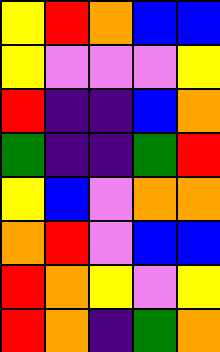[["yellow", "red", "orange", "blue", "blue"], ["yellow", "violet", "violet", "violet", "yellow"], ["red", "indigo", "indigo", "blue", "orange"], ["green", "indigo", "indigo", "green", "red"], ["yellow", "blue", "violet", "orange", "orange"], ["orange", "red", "violet", "blue", "blue"], ["red", "orange", "yellow", "violet", "yellow"], ["red", "orange", "indigo", "green", "orange"]]